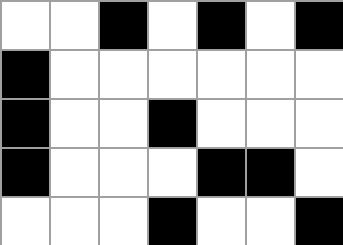[["white", "white", "black", "white", "black", "white", "black"], ["black", "white", "white", "white", "white", "white", "white"], ["black", "white", "white", "black", "white", "white", "white"], ["black", "white", "white", "white", "black", "black", "white"], ["white", "white", "white", "black", "white", "white", "black"]]